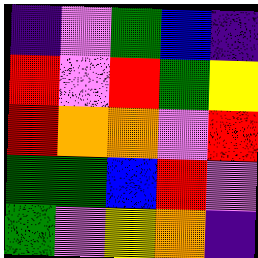[["indigo", "violet", "green", "blue", "indigo"], ["red", "violet", "red", "green", "yellow"], ["red", "orange", "orange", "violet", "red"], ["green", "green", "blue", "red", "violet"], ["green", "violet", "yellow", "orange", "indigo"]]